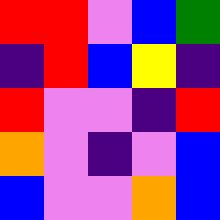[["red", "red", "violet", "blue", "green"], ["indigo", "red", "blue", "yellow", "indigo"], ["red", "violet", "violet", "indigo", "red"], ["orange", "violet", "indigo", "violet", "blue"], ["blue", "violet", "violet", "orange", "blue"]]